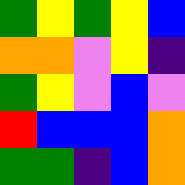[["green", "yellow", "green", "yellow", "blue"], ["orange", "orange", "violet", "yellow", "indigo"], ["green", "yellow", "violet", "blue", "violet"], ["red", "blue", "blue", "blue", "orange"], ["green", "green", "indigo", "blue", "orange"]]